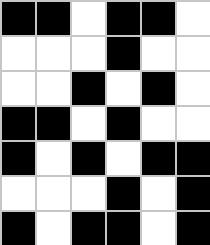[["black", "black", "white", "black", "black", "white"], ["white", "white", "white", "black", "white", "white"], ["white", "white", "black", "white", "black", "white"], ["black", "black", "white", "black", "white", "white"], ["black", "white", "black", "white", "black", "black"], ["white", "white", "white", "black", "white", "black"], ["black", "white", "black", "black", "white", "black"]]